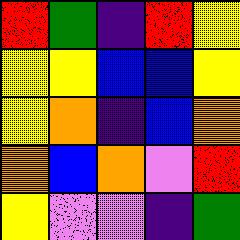[["red", "green", "indigo", "red", "yellow"], ["yellow", "yellow", "blue", "blue", "yellow"], ["yellow", "orange", "indigo", "blue", "orange"], ["orange", "blue", "orange", "violet", "red"], ["yellow", "violet", "violet", "indigo", "green"]]